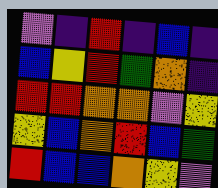[["violet", "indigo", "red", "indigo", "blue", "indigo"], ["blue", "yellow", "red", "green", "orange", "indigo"], ["red", "red", "orange", "orange", "violet", "yellow"], ["yellow", "blue", "orange", "red", "blue", "green"], ["red", "blue", "blue", "orange", "yellow", "violet"]]